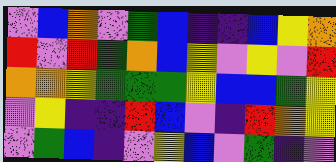[["violet", "blue", "orange", "violet", "green", "blue", "indigo", "indigo", "blue", "yellow", "orange"], ["red", "violet", "red", "green", "orange", "blue", "yellow", "violet", "yellow", "violet", "red"], ["orange", "orange", "yellow", "green", "green", "green", "yellow", "blue", "blue", "green", "yellow"], ["violet", "yellow", "indigo", "indigo", "red", "blue", "violet", "indigo", "red", "orange", "yellow"], ["violet", "green", "blue", "indigo", "violet", "yellow", "blue", "violet", "green", "indigo", "violet"]]